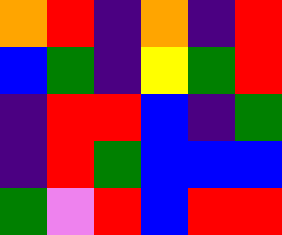[["orange", "red", "indigo", "orange", "indigo", "red"], ["blue", "green", "indigo", "yellow", "green", "red"], ["indigo", "red", "red", "blue", "indigo", "green"], ["indigo", "red", "green", "blue", "blue", "blue"], ["green", "violet", "red", "blue", "red", "red"]]